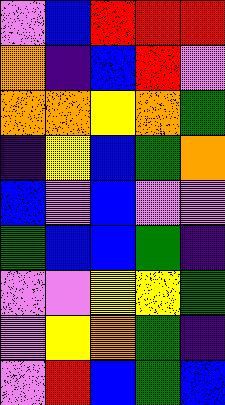[["violet", "blue", "red", "red", "red"], ["orange", "indigo", "blue", "red", "violet"], ["orange", "orange", "yellow", "orange", "green"], ["indigo", "yellow", "blue", "green", "orange"], ["blue", "violet", "blue", "violet", "violet"], ["green", "blue", "blue", "green", "indigo"], ["violet", "violet", "yellow", "yellow", "green"], ["violet", "yellow", "orange", "green", "indigo"], ["violet", "red", "blue", "green", "blue"]]